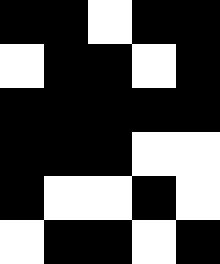[["black", "black", "white", "black", "black"], ["white", "black", "black", "white", "black"], ["black", "black", "black", "black", "black"], ["black", "black", "black", "white", "white"], ["black", "white", "white", "black", "white"], ["white", "black", "black", "white", "black"]]